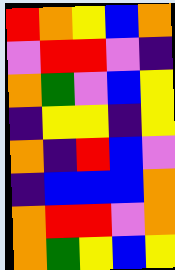[["red", "orange", "yellow", "blue", "orange"], ["violet", "red", "red", "violet", "indigo"], ["orange", "green", "violet", "blue", "yellow"], ["indigo", "yellow", "yellow", "indigo", "yellow"], ["orange", "indigo", "red", "blue", "violet"], ["indigo", "blue", "blue", "blue", "orange"], ["orange", "red", "red", "violet", "orange"], ["orange", "green", "yellow", "blue", "yellow"]]